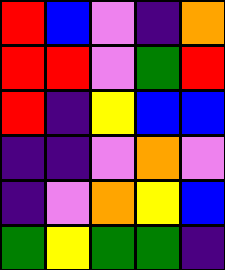[["red", "blue", "violet", "indigo", "orange"], ["red", "red", "violet", "green", "red"], ["red", "indigo", "yellow", "blue", "blue"], ["indigo", "indigo", "violet", "orange", "violet"], ["indigo", "violet", "orange", "yellow", "blue"], ["green", "yellow", "green", "green", "indigo"]]